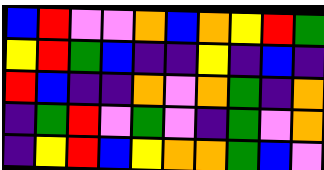[["blue", "red", "violet", "violet", "orange", "blue", "orange", "yellow", "red", "green"], ["yellow", "red", "green", "blue", "indigo", "indigo", "yellow", "indigo", "blue", "indigo"], ["red", "blue", "indigo", "indigo", "orange", "violet", "orange", "green", "indigo", "orange"], ["indigo", "green", "red", "violet", "green", "violet", "indigo", "green", "violet", "orange"], ["indigo", "yellow", "red", "blue", "yellow", "orange", "orange", "green", "blue", "violet"]]